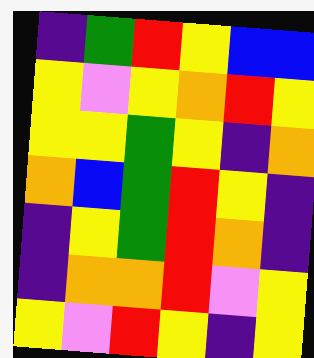[["indigo", "green", "red", "yellow", "blue", "blue"], ["yellow", "violet", "yellow", "orange", "red", "yellow"], ["yellow", "yellow", "green", "yellow", "indigo", "orange"], ["orange", "blue", "green", "red", "yellow", "indigo"], ["indigo", "yellow", "green", "red", "orange", "indigo"], ["indigo", "orange", "orange", "red", "violet", "yellow"], ["yellow", "violet", "red", "yellow", "indigo", "yellow"]]